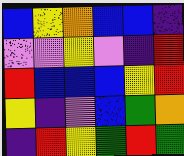[["blue", "yellow", "orange", "blue", "blue", "indigo"], ["violet", "violet", "yellow", "violet", "indigo", "red"], ["red", "blue", "blue", "blue", "yellow", "red"], ["yellow", "indigo", "violet", "blue", "green", "orange"], ["indigo", "red", "yellow", "green", "red", "green"]]